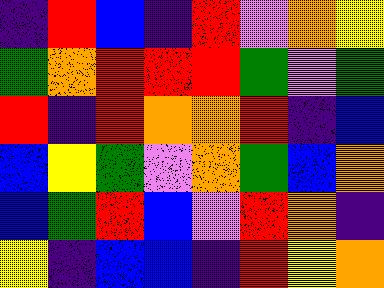[["indigo", "red", "blue", "indigo", "red", "violet", "orange", "yellow"], ["green", "orange", "red", "red", "red", "green", "violet", "green"], ["red", "indigo", "red", "orange", "orange", "red", "indigo", "blue"], ["blue", "yellow", "green", "violet", "orange", "green", "blue", "orange"], ["blue", "green", "red", "blue", "violet", "red", "orange", "indigo"], ["yellow", "indigo", "blue", "blue", "indigo", "red", "yellow", "orange"]]